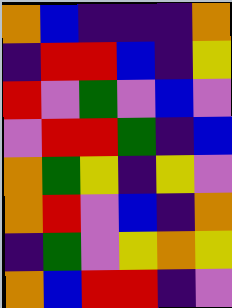[["orange", "blue", "indigo", "indigo", "indigo", "orange"], ["indigo", "red", "red", "blue", "indigo", "yellow"], ["red", "violet", "green", "violet", "blue", "violet"], ["violet", "red", "red", "green", "indigo", "blue"], ["orange", "green", "yellow", "indigo", "yellow", "violet"], ["orange", "red", "violet", "blue", "indigo", "orange"], ["indigo", "green", "violet", "yellow", "orange", "yellow"], ["orange", "blue", "red", "red", "indigo", "violet"]]